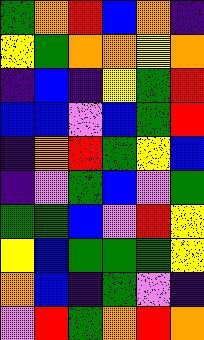[["green", "orange", "red", "blue", "orange", "indigo"], ["yellow", "green", "orange", "orange", "yellow", "orange"], ["indigo", "blue", "indigo", "yellow", "green", "red"], ["blue", "blue", "violet", "blue", "green", "red"], ["indigo", "orange", "red", "green", "yellow", "blue"], ["indigo", "violet", "green", "blue", "violet", "green"], ["green", "green", "blue", "violet", "red", "yellow"], ["yellow", "blue", "green", "green", "green", "yellow"], ["orange", "blue", "indigo", "green", "violet", "indigo"], ["violet", "red", "green", "orange", "red", "orange"]]